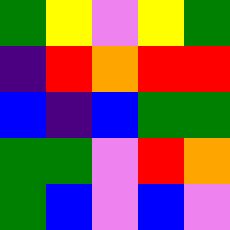[["green", "yellow", "violet", "yellow", "green"], ["indigo", "red", "orange", "red", "red"], ["blue", "indigo", "blue", "green", "green"], ["green", "green", "violet", "red", "orange"], ["green", "blue", "violet", "blue", "violet"]]